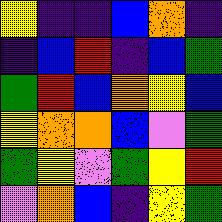[["yellow", "indigo", "indigo", "blue", "orange", "indigo"], ["indigo", "blue", "red", "indigo", "blue", "green"], ["green", "red", "blue", "orange", "yellow", "blue"], ["yellow", "orange", "orange", "blue", "violet", "green"], ["green", "yellow", "violet", "green", "yellow", "red"], ["violet", "orange", "blue", "indigo", "yellow", "green"]]